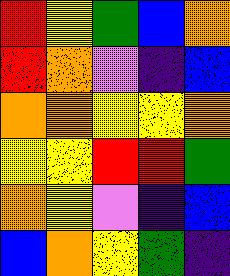[["red", "yellow", "green", "blue", "orange"], ["red", "orange", "violet", "indigo", "blue"], ["orange", "orange", "yellow", "yellow", "orange"], ["yellow", "yellow", "red", "red", "green"], ["orange", "yellow", "violet", "indigo", "blue"], ["blue", "orange", "yellow", "green", "indigo"]]